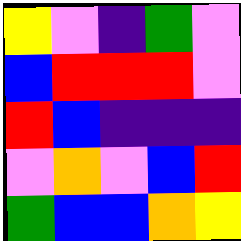[["yellow", "violet", "indigo", "green", "violet"], ["blue", "red", "red", "red", "violet"], ["red", "blue", "indigo", "indigo", "indigo"], ["violet", "orange", "violet", "blue", "red"], ["green", "blue", "blue", "orange", "yellow"]]